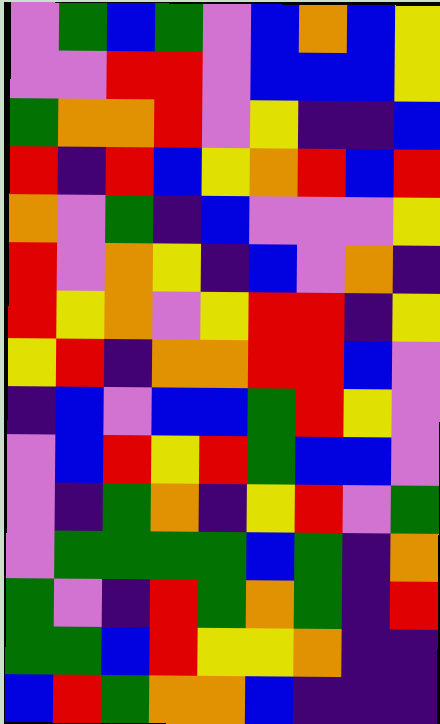[["violet", "green", "blue", "green", "violet", "blue", "orange", "blue", "yellow"], ["violet", "violet", "red", "red", "violet", "blue", "blue", "blue", "yellow"], ["green", "orange", "orange", "red", "violet", "yellow", "indigo", "indigo", "blue"], ["red", "indigo", "red", "blue", "yellow", "orange", "red", "blue", "red"], ["orange", "violet", "green", "indigo", "blue", "violet", "violet", "violet", "yellow"], ["red", "violet", "orange", "yellow", "indigo", "blue", "violet", "orange", "indigo"], ["red", "yellow", "orange", "violet", "yellow", "red", "red", "indigo", "yellow"], ["yellow", "red", "indigo", "orange", "orange", "red", "red", "blue", "violet"], ["indigo", "blue", "violet", "blue", "blue", "green", "red", "yellow", "violet"], ["violet", "blue", "red", "yellow", "red", "green", "blue", "blue", "violet"], ["violet", "indigo", "green", "orange", "indigo", "yellow", "red", "violet", "green"], ["violet", "green", "green", "green", "green", "blue", "green", "indigo", "orange"], ["green", "violet", "indigo", "red", "green", "orange", "green", "indigo", "red"], ["green", "green", "blue", "red", "yellow", "yellow", "orange", "indigo", "indigo"], ["blue", "red", "green", "orange", "orange", "blue", "indigo", "indigo", "indigo"]]